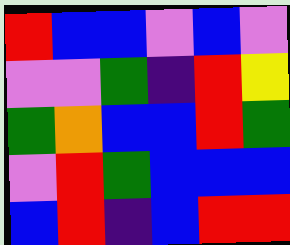[["red", "blue", "blue", "violet", "blue", "violet"], ["violet", "violet", "green", "indigo", "red", "yellow"], ["green", "orange", "blue", "blue", "red", "green"], ["violet", "red", "green", "blue", "blue", "blue"], ["blue", "red", "indigo", "blue", "red", "red"]]